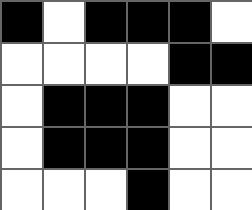[["black", "white", "black", "black", "black", "white"], ["white", "white", "white", "white", "black", "black"], ["white", "black", "black", "black", "white", "white"], ["white", "black", "black", "black", "white", "white"], ["white", "white", "white", "black", "white", "white"]]